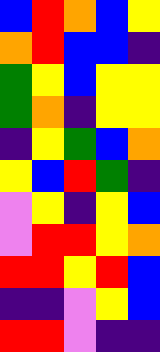[["blue", "red", "orange", "blue", "yellow"], ["orange", "red", "blue", "blue", "indigo"], ["green", "yellow", "blue", "yellow", "yellow"], ["green", "orange", "indigo", "yellow", "yellow"], ["indigo", "yellow", "green", "blue", "orange"], ["yellow", "blue", "red", "green", "indigo"], ["violet", "yellow", "indigo", "yellow", "blue"], ["violet", "red", "red", "yellow", "orange"], ["red", "red", "yellow", "red", "blue"], ["indigo", "indigo", "violet", "yellow", "blue"], ["red", "red", "violet", "indigo", "indigo"]]